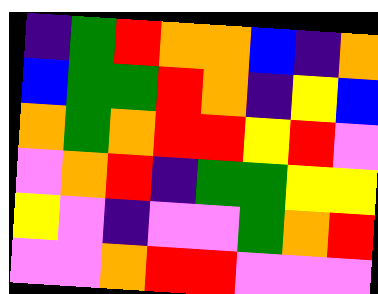[["indigo", "green", "red", "orange", "orange", "blue", "indigo", "orange"], ["blue", "green", "green", "red", "orange", "indigo", "yellow", "blue"], ["orange", "green", "orange", "red", "red", "yellow", "red", "violet"], ["violet", "orange", "red", "indigo", "green", "green", "yellow", "yellow"], ["yellow", "violet", "indigo", "violet", "violet", "green", "orange", "red"], ["violet", "violet", "orange", "red", "red", "violet", "violet", "violet"]]